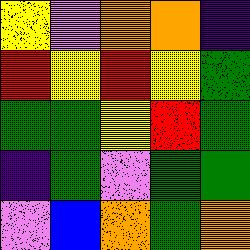[["yellow", "violet", "orange", "orange", "indigo"], ["red", "yellow", "red", "yellow", "green"], ["green", "green", "yellow", "red", "green"], ["indigo", "green", "violet", "green", "green"], ["violet", "blue", "orange", "green", "orange"]]